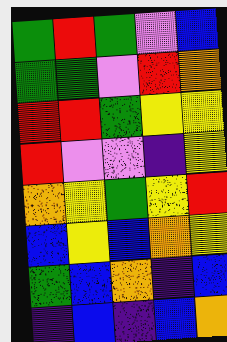[["green", "red", "green", "violet", "blue"], ["green", "green", "violet", "red", "orange"], ["red", "red", "green", "yellow", "yellow"], ["red", "violet", "violet", "indigo", "yellow"], ["orange", "yellow", "green", "yellow", "red"], ["blue", "yellow", "blue", "orange", "yellow"], ["green", "blue", "orange", "indigo", "blue"], ["indigo", "blue", "indigo", "blue", "orange"]]